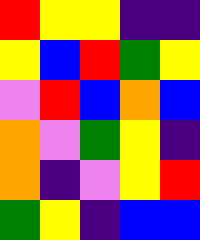[["red", "yellow", "yellow", "indigo", "indigo"], ["yellow", "blue", "red", "green", "yellow"], ["violet", "red", "blue", "orange", "blue"], ["orange", "violet", "green", "yellow", "indigo"], ["orange", "indigo", "violet", "yellow", "red"], ["green", "yellow", "indigo", "blue", "blue"]]